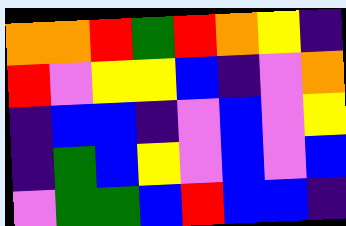[["orange", "orange", "red", "green", "red", "orange", "yellow", "indigo"], ["red", "violet", "yellow", "yellow", "blue", "indigo", "violet", "orange"], ["indigo", "blue", "blue", "indigo", "violet", "blue", "violet", "yellow"], ["indigo", "green", "blue", "yellow", "violet", "blue", "violet", "blue"], ["violet", "green", "green", "blue", "red", "blue", "blue", "indigo"]]